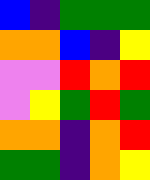[["blue", "indigo", "green", "green", "green"], ["orange", "orange", "blue", "indigo", "yellow"], ["violet", "violet", "red", "orange", "red"], ["violet", "yellow", "green", "red", "green"], ["orange", "orange", "indigo", "orange", "red"], ["green", "green", "indigo", "orange", "yellow"]]